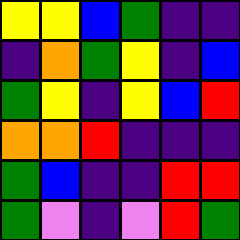[["yellow", "yellow", "blue", "green", "indigo", "indigo"], ["indigo", "orange", "green", "yellow", "indigo", "blue"], ["green", "yellow", "indigo", "yellow", "blue", "red"], ["orange", "orange", "red", "indigo", "indigo", "indigo"], ["green", "blue", "indigo", "indigo", "red", "red"], ["green", "violet", "indigo", "violet", "red", "green"]]